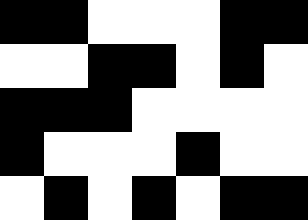[["black", "black", "white", "white", "white", "black", "black"], ["white", "white", "black", "black", "white", "black", "white"], ["black", "black", "black", "white", "white", "white", "white"], ["black", "white", "white", "white", "black", "white", "white"], ["white", "black", "white", "black", "white", "black", "black"]]